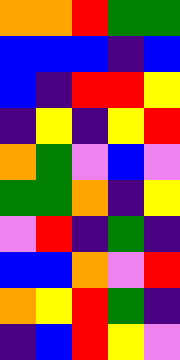[["orange", "orange", "red", "green", "green"], ["blue", "blue", "blue", "indigo", "blue"], ["blue", "indigo", "red", "red", "yellow"], ["indigo", "yellow", "indigo", "yellow", "red"], ["orange", "green", "violet", "blue", "violet"], ["green", "green", "orange", "indigo", "yellow"], ["violet", "red", "indigo", "green", "indigo"], ["blue", "blue", "orange", "violet", "red"], ["orange", "yellow", "red", "green", "indigo"], ["indigo", "blue", "red", "yellow", "violet"]]